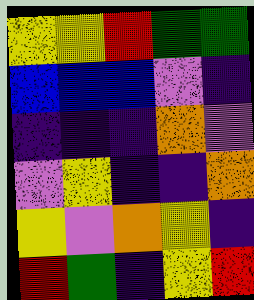[["yellow", "yellow", "red", "green", "green"], ["blue", "blue", "blue", "violet", "indigo"], ["indigo", "indigo", "indigo", "orange", "violet"], ["violet", "yellow", "indigo", "indigo", "orange"], ["yellow", "violet", "orange", "yellow", "indigo"], ["red", "green", "indigo", "yellow", "red"]]